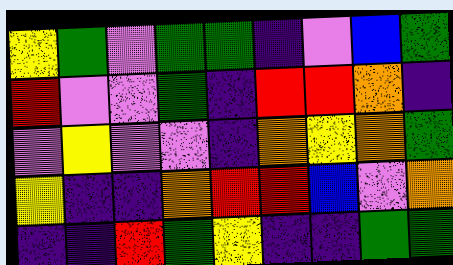[["yellow", "green", "violet", "green", "green", "indigo", "violet", "blue", "green"], ["red", "violet", "violet", "green", "indigo", "red", "red", "orange", "indigo"], ["violet", "yellow", "violet", "violet", "indigo", "orange", "yellow", "orange", "green"], ["yellow", "indigo", "indigo", "orange", "red", "red", "blue", "violet", "orange"], ["indigo", "indigo", "red", "green", "yellow", "indigo", "indigo", "green", "green"]]